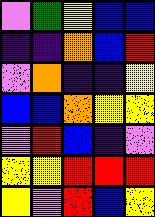[["violet", "green", "yellow", "blue", "blue"], ["indigo", "indigo", "orange", "blue", "red"], ["violet", "orange", "indigo", "indigo", "yellow"], ["blue", "blue", "orange", "yellow", "yellow"], ["violet", "red", "blue", "indigo", "violet"], ["yellow", "yellow", "red", "red", "red"], ["yellow", "violet", "red", "blue", "yellow"]]